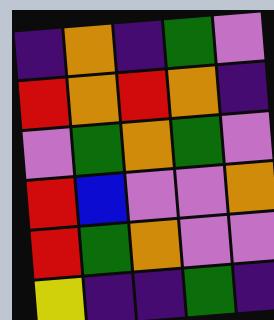[["indigo", "orange", "indigo", "green", "violet"], ["red", "orange", "red", "orange", "indigo"], ["violet", "green", "orange", "green", "violet"], ["red", "blue", "violet", "violet", "orange"], ["red", "green", "orange", "violet", "violet"], ["yellow", "indigo", "indigo", "green", "indigo"]]